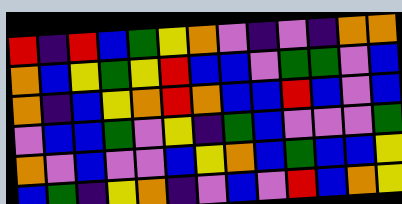[["red", "indigo", "red", "blue", "green", "yellow", "orange", "violet", "indigo", "violet", "indigo", "orange", "orange"], ["orange", "blue", "yellow", "green", "yellow", "red", "blue", "blue", "violet", "green", "green", "violet", "blue"], ["orange", "indigo", "blue", "yellow", "orange", "red", "orange", "blue", "blue", "red", "blue", "violet", "blue"], ["violet", "blue", "blue", "green", "violet", "yellow", "indigo", "green", "blue", "violet", "violet", "violet", "green"], ["orange", "violet", "blue", "violet", "violet", "blue", "yellow", "orange", "blue", "green", "blue", "blue", "yellow"], ["blue", "green", "indigo", "yellow", "orange", "indigo", "violet", "blue", "violet", "red", "blue", "orange", "yellow"]]